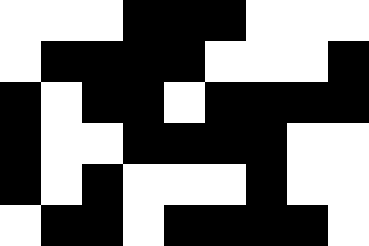[["white", "white", "white", "black", "black", "black", "white", "white", "white"], ["white", "black", "black", "black", "black", "white", "white", "white", "black"], ["black", "white", "black", "black", "white", "black", "black", "black", "black"], ["black", "white", "white", "black", "black", "black", "black", "white", "white"], ["black", "white", "black", "white", "white", "white", "black", "white", "white"], ["white", "black", "black", "white", "black", "black", "black", "black", "white"]]